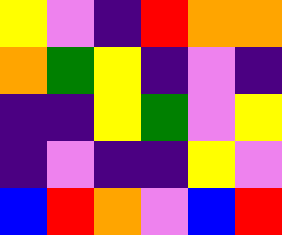[["yellow", "violet", "indigo", "red", "orange", "orange"], ["orange", "green", "yellow", "indigo", "violet", "indigo"], ["indigo", "indigo", "yellow", "green", "violet", "yellow"], ["indigo", "violet", "indigo", "indigo", "yellow", "violet"], ["blue", "red", "orange", "violet", "blue", "red"]]